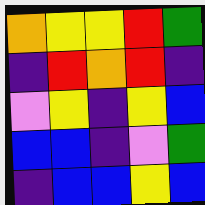[["orange", "yellow", "yellow", "red", "green"], ["indigo", "red", "orange", "red", "indigo"], ["violet", "yellow", "indigo", "yellow", "blue"], ["blue", "blue", "indigo", "violet", "green"], ["indigo", "blue", "blue", "yellow", "blue"]]